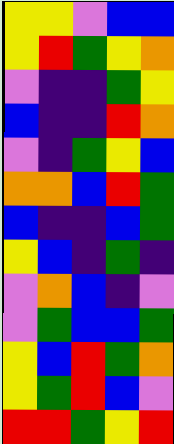[["yellow", "yellow", "violet", "blue", "blue"], ["yellow", "red", "green", "yellow", "orange"], ["violet", "indigo", "indigo", "green", "yellow"], ["blue", "indigo", "indigo", "red", "orange"], ["violet", "indigo", "green", "yellow", "blue"], ["orange", "orange", "blue", "red", "green"], ["blue", "indigo", "indigo", "blue", "green"], ["yellow", "blue", "indigo", "green", "indigo"], ["violet", "orange", "blue", "indigo", "violet"], ["violet", "green", "blue", "blue", "green"], ["yellow", "blue", "red", "green", "orange"], ["yellow", "green", "red", "blue", "violet"], ["red", "red", "green", "yellow", "red"]]